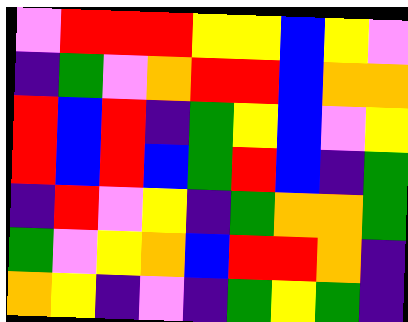[["violet", "red", "red", "red", "yellow", "yellow", "blue", "yellow", "violet"], ["indigo", "green", "violet", "orange", "red", "red", "blue", "orange", "orange"], ["red", "blue", "red", "indigo", "green", "yellow", "blue", "violet", "yellow"], ["red", "blue", "red", "blue", "green", "red", "blue", "indigo", "green"], ["indigo", "red", "violet", "yellow", "indigo", "green", "orange", "orange", "green"], ["green", "violet", "yellow", "orange", "blue", "red", "red", "orange", "indigo"], ["orange", "yellow", "indigo", "violet", "indigo", "green", "yellow", "green", "indigo"]]